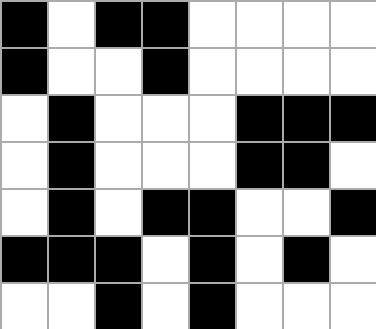[["black", "white", "black", "black", "white", "white", "white", "white"], ["black", "white", "white", "black", "white", "white", "white", "white"], ["white", "black", "white", "white", "white", "black", "black", "black"], ["white", "black", "white", "white", "white", "black", "black", "white"], ["white", "black", "white", "black", "black", "white", "white", "black"], ["black", "black", "black", "white", "black", "white", "black", "white"], ["white", "white", "black", "white", "black", "white", "white", "white"]]